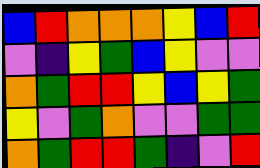[["blue", "red", "orange", "orange", "orange", "yellow", "blue", "red"], ["violet", "indigo", "yellow", "green", "blue", "yellow", "violet", "violet"], ["orange", "green", "red", "red", "yellow", "blue", "yellow", "green"], ["yellow", "violet", "green", "orange", "violet", "violet", "green", "green"], ["orange", "green", "red", "red", "green", "indigo", "violet", "red"]]